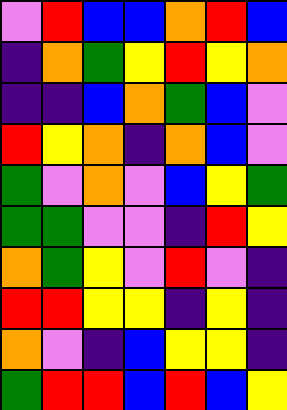[["violet", "red", "blue", "blue", "orange", "red", "blue"], ["indigo", "orange", "green", "yellow", "red", "yellow", "orange"], ["indigo", "indigo", "blue", "orange", "green", "blue", "violet"], ["red", "yellow", "orange", "indigo", "orange", "blue", "violet"], ["green", "violet", "orange", "violet", "blue", "yellow", "green"], ["green", "green", "violet", "violet", "indigo", "red", "yellow"], ["orange", "green", "yellow", "violet", "red", "violet", "indigo"], ["red", "red", "yellow", "yellow", "indigo", "yellow", "indigo"], ["orange", "violet", "indigo", "blue", "yellow", "yellow", "indigo"], ["green", "red", "red", "blue", "red", "blue", "yellow"]]